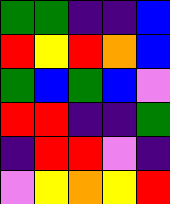[["green", "green", "indigo", "indigo", "blue"], ["red", "yellow", "red", "orange", "blue"], ["green", "blue", "green", "blue", "violet"], ["red", "red", "indigo", "indigo", "green"], ["indigo", "red", "red", "violet", "indigo"], ["violet", "yellow", "orange", "yellow", "red"]]